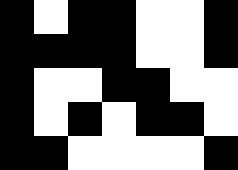[["black", "white", "black", "black", "white", "white", "black"], ["black", "black", "black", "black", "white", "white", "black"], ["black", "white", "white", "black", "black", "white", "white"], ["black", "white", "black", "white", "black", "black", "white"], ["black", "black", "white", "white", "white", "white", "black"]]